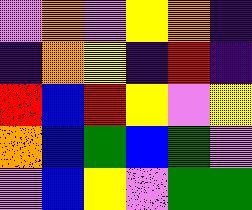[["violet", "orange", "violet", "yellow", "orange", "indigo"], ["indigo", "orange", "yellow", "indigo", "red", "indigo"], ["red", "blue", "red", "yellow", "violet", "yellow"], ["orange", "blue", "green", "blue", "green", "violet"], ["violet", "blue", "yellow", "violet", "green", "green"]]